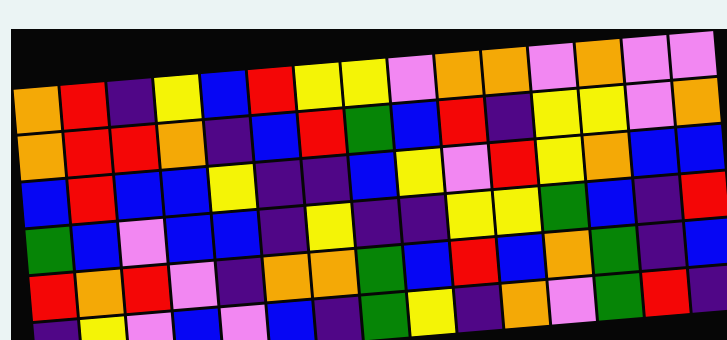[["orange", "red", "indigo", "yellow", "blue", "red", "yellow", "yellow", "violet", "orange", "orange", "violet", "orange", "violet", "violet"], ["orange", "red", "red", "orange", "indigo", "blue", "red", "green", "blue", "red", "indigo", "yellow", "yellow", "violet", "orange"], ["blue", "red", "blue", "blue", "yellow", "indigo", "indigo", "blue", "yellow", "violet", "red", "yellow", "orange", "blue", "blue"], ["green", "blue", "violet", "blue", "blue", "indigo", "yellow", "indigo", "indigo", "yellow", "yellow", "green", "blue", "indigo", "red"], ["red", "orange", "red", "violet", "indigo", "orange", "orange", "green", "blue", "red", "blue", "orange", "green", "indigo", "blue"], ["indigo", "yellow", "violet", "blue", "violet", "blue", "indigo", "green", "yellow", "indigo", "orange", "violet", "green", "red", "indigo"]]